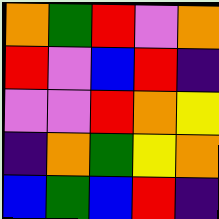[["orange", "green", "red", "violet", "orange"], ["red", "violet", "blue", "red", "indigo"], ["violet", "violet", "red", "orange", "yellow"], ["indigo", "orange", "green", "yellow", "orange"], ["blue", "green", "blue", "red", "indigo"]]